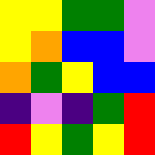[["yellow", "yellow", "green", "green", "violet"], ["yellow", "orange", "blue", "blue", "violet"], ["orange", "green", "yellow", "blue", "blue"], ["indigo", "violet", "indigo", "green", "red"], ["red", "yellow", "green", "yellow", "red"]]